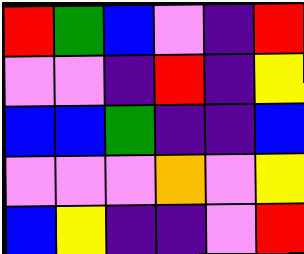[["red", "green", "blue", "violet", "indigo", "red"], ["violet", "violet", "indigo", "red", "indigo", "yellow"], ["blue", "blue", "green", "indigo", "indigo", "blue"], ["violet", "violet", "violet", "orange", "violet", "yellow"], ["blue", "yellow", "indigo", "indigo", "violet", "red"]]